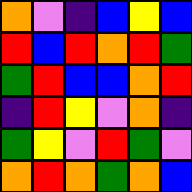[["orange", "violet", "indigo", "blue", "yellow", "blue"], ["red", "blue", "red", "orange", "red", "green"], ["green", "red", "blue", "blue", "orange", "red"], ["indigo", "red", "yellow", "violet", "orange", "indigo"], ["green", "yellow", "violet", "red", "green", "violet"], ["orange", "red", "orange", "green", "orange", "blue"]]